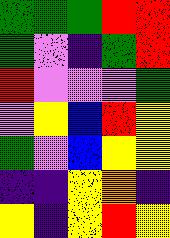[["green", "green", "green", "red", "red"], ["green", "violet", "indigo", "green", "red"], ["red", "violet", "violet", "violet", "green"], ["violet", "yellow", "blue", "red", "yellow"], ["green", "violet", "blue", "yellow", "yellow"], ["indigo", "indigo", "yellow", "orange", "indigo"], ["yellow", "indigo", "yellow", "red", "yellow"]]